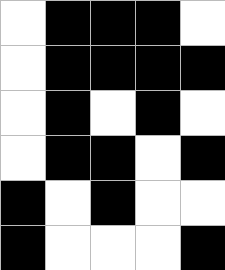[["white", "black", "black", "black", "white"], ["white", "black", "black", "black", "black"], ["white", "black", "white", "black", "white"], ["white", "black", "black", "white", "black"], ["black", "white", "black", "white", "white"], ["black", "white", "white", "white", "black"]]